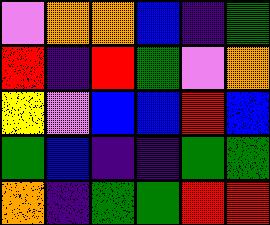[["violet", "orange", "orange", "blue", "indigo", "green"], ["red", "indigo", "red", "green", "violet", "orange"], ["yellow", "violet", "blue", "blue", "red", "blue"], ["green", "blue", "indigo", "indigo", "green", "green"], ["orange", "indigo", "green", "green", "red", "red"]]